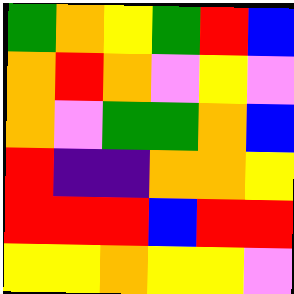[["green", "orange", "yellow", "green", "red", "blue"], ["orange", "red", "orange", "violet", "yellow", "violet"], ["orange", "violet", "green", "green", "orange", "blue"], ["red", "indigo", "indigo", "orange", "orange", "yellow"], ["red", "red", "red", "blue", "red", "red"], ["yellow", "yellow", "orange", "yellow", "yellow", "violet"]]